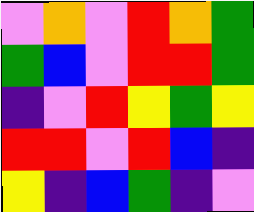[["violet", "orange", "violet", "red", "orange", "green"], ["green", "blue", "violet", "red", "red", "green"], ["indigo", "violet", "red", "yellow", "green", "yellow"], ["red", "red", "violet", "red", "blue", "indigo"], ["yellow", "indigo", "blue", "green", "indigo", "violet"]]